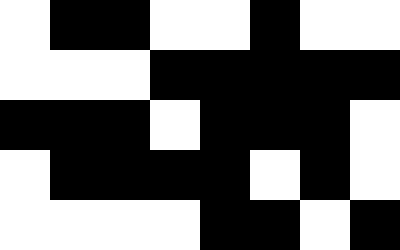[["white", "black", "black", "white", "white", "black", "white", "white"], ["white", "white", "white", "black", "black", "black", "black", "black"], ["black", "black", "black", "white", "black", "black", "black", "white"], ["white", "black", "black", "black", "black", "white", "black", "white"], ["white", "white", "white", "white", "black", "black", "white", "black"]]